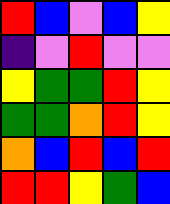[["red", "blue", "violet", "blue", "yellow"], ["indigo", "violet", "red", "violet", "violet"], ["yellow", "green", "green", "red", "yellow"], ["green", "green", "orange", "red", "yellow"], ["orange", "blue", "red", "blue", "red"], ["red", "red", "yellow", "green", "blue"]]